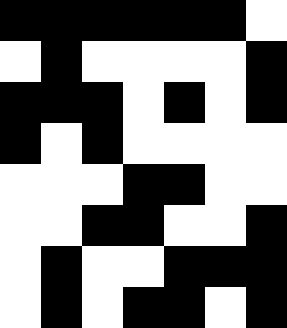[["black", "black", "black", "black", "black", "black", "white"], ["white", "black", "white", "white", "white", "white", "black"], ["black", "black", "black", "white", "black", "white", "black"], ["black", "white", "black", "white", "white", "white", "white"], ["white", "white", "white", "black", "black", "white", "white"], ["white", "white", "black", "black", "white", "white", "black"], ["white", "black", "white", "white", "black", "black", "black"], ["white", "black", "white", "black", "black", "white", "black"]]